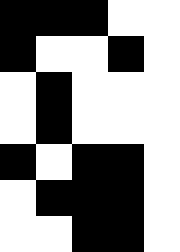[["black", "black", "black", "white", "white"], ["black", "white", "white", "black", "white"], ["white", "black", "white", "white", "white"], ["white", "black", "white", "white", "white"], ["black", "white", "black", "black", "white"], ["white", "black", "black", "black", "white"], ["white", "white", "black", "black", "white"]]